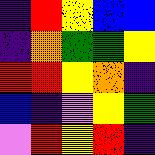[["indigo", "red", "yellow", "blue", "blue"], ["indigo", "orange", "green", "green", "yellow"], ["red", "red", "yellow", "orange", "indigo"], ["blue", "indigo", "violet", "yellow", "green"], ["violet", "red", "yellow", "red", "indigo"]]